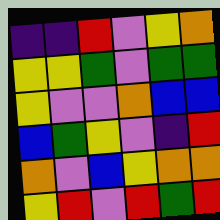[["indigo", "indigo", "red", "violet", "yellow", "orange"], ["yellow", "yellow", "green", "violet", "green", "green"], ["yellow", "violet", "violet", "orange", "blue", "blue"], ["blue", "green", "yellow", "violet", "indigo", "red"], ["orange", "violet", "blue", "yellow", "orange", "orange"], ["yellow", "red", "violet", "red", "green", "red"]]